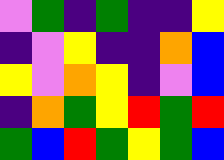[["violet", "green", "indigo", "green", "indigo", "indigo", "yellow"], ["indigo", "violet", "yellow", "indigo", "indigo", "orange", "blue"], ["yellow", "violet", "orange", "yellow", "indigo", "violet", "blue"], ["indigo", "orange", "green", "yellow", "red", "green", "red"], ["green", "blue", "red", "green", "yellow", "green", "blue"]]